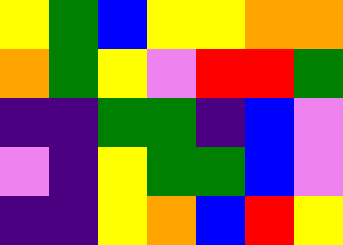[["yellow", "green", "blue", "yellow", "yellow", "orange", "orange"], ["orange", "green", "yellow", "violet", "red", "red", "green"], ["indigo", "indigo", "green", "green", "indigo", "blue", "violet"], ["violet", "indigo", "yellow", "green", "green", "blue", "violet"], ["indigo", "indigo", "yellow", "orange", "blue", "red", "yellow"]]